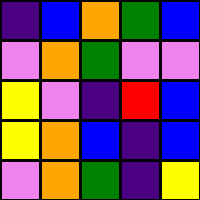[["indigo", "blue", "orange", "green", "blue"], ["violet", "orange", "green", "violet", "violet"], ["yellow", "violet", "indigo", "red", "blue"], ["yellow", "orange", "blue", "indigo", "blue"], ["violet", "orange", "green", "indigo", "yellow"]]